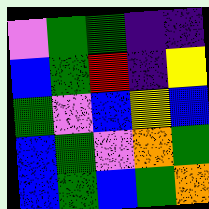[["violet", "green", "green", "indigo", "indigo"], ["blue", "green", "red", "indigo", "yellow"], ["green", "violet", "blue", "yellow", "blue"], ["blue", "green", "violet", "orange", "green"], ["blue", "green", "blue", "green", "orange"]]